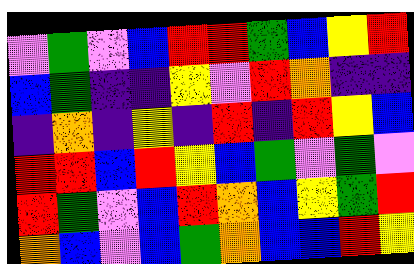[["violet", "green", "violet", "blue", "red", "red", "green", "blue", "yellow", "red"], ["blue", "green", "indigo", "indigo", "yellow", "violet", "red", "orange", "indigo", "indigo"], ["indigo", "orange", "indigo", "yellow", "indigo", "red", "indigo", "red", "yellow", "blue"], ["red", "red", "blue", "red", "yellow", "blue", "green", "violet", "green", "violet"], ["red", "green", "violet", "blue", "red", "orange", "blue", "yellow", "green", "red"], ["orange", "blue", "violet", "blue", "green", "orange", "blue", "blue", "red", "yellow"]]